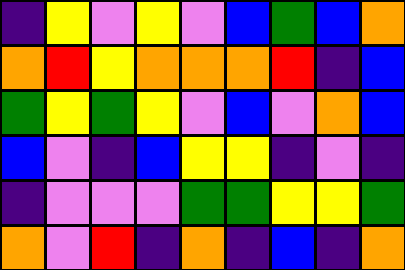[["indigo", "yellow", "violet", "yellow", "violet", "blue", "green", "blue", "orange"], ["orange", "red", "yellow", "orange", "orange", "orange", "red", "indigo", "blue"], ["green", "yellow", "green", "yellow", "violet", "blue", "violet", "orange", "blue"], ["blue", "violet", "indigo", "blue", "yellow", "yellow", "indigo", "violet", "indigo"], ["indigo", "violet", "violet", "violet", "green", "green", "yellow", "yellow", "green"], ["orange", "violet", "red", "indigo", "orange", "indigo", "blue", "indigo", "orange"]]